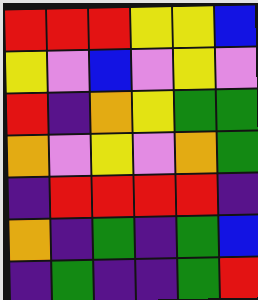[["red", "red", "red", "yellow", "yellow", "blue"], ["yellow", "violet", "blue", "violet", "yellow", "violet"], ["red", "indigo", "orange", "yellow", "green", "green"], ["orange", "violet", "yellow", "violet", "orange", "green"], ["indigo", "red", "red", "red", "red", "indigo"], ["orange", "indigo", "green", "indigo", "green", "blue"], ["indigo", "green", "indigo", "indigo", "green", "red"]]